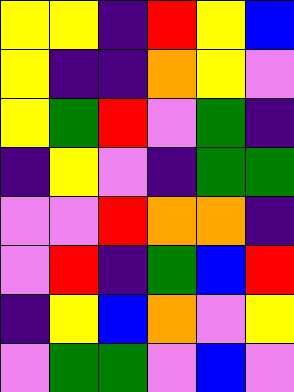[["yellow", "yellow", "indigo", "red", "yellow", "blue"], ["yellow", "indigo", "indigo", "orange", "yellow", "violet"], ["yellow", "green", "red", "violet", "green", "indigo"], ["indigo", "yellow", "violet", "indigo", "green", "green"], ["violet", "violet", "red", "orange", "orange", "indigo"], ["violet", "red", "indigo", "green", "blue", "red"], ["indigo", "yellow", "blue", "orange", "violet", "yellow"], ["violet", "green", "green", "violet", "blue", "violet"]]